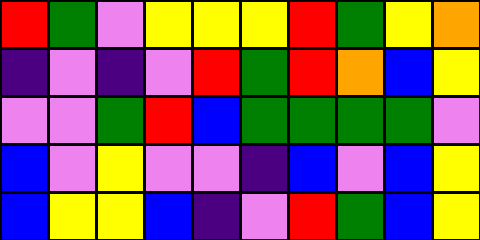[["red", "green", "violet", "yellow", "yellow", "yellow", "red", "green", "yellow", "orange"], ["indigo", "violet", "indigo", "violet", "red", "green", "red", "orange", "blue", "yellow"], ["violet", "violet", "green", "red", "blue", "green", "green", "green", "green", "violet"], ["blue", "violet", "yellow", "violet", "violet", "indigo", "blue", "violet", "blue", "yellow"], ["blue", "yellow", "yellow", "blue", "indigo", "violet", "red", "green", "blue", "yellow"]]